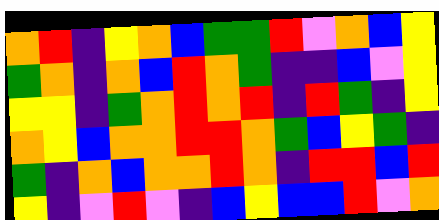[["orange", "red", "indigo", "yellow", "orange", "blue", "green", "green", "red", "violet", "orange", "blue", "yellow"], ["green", "orange", "indigo", "orange", "blue", "red", "orange", "green", "indigo", "indigo", "blue", "violet", "yellow"], ["yellow", "yellow", "indigo", "green", "orange", "red", "orange", "red", "indigo", "red", "green", "indigo", "yellow"], ["orange", "yellow", "blue", "orange", "orange", "red", "red", "orange", "green", "blue", "yellow", "green", "indigo"], ["green", "indigo", "orange", "blue", "orange", "orange", "red", "orange", "indigo", "red", "red", "blue", "red"], ["yellow", "indigo", "violet", "red", "violet", "indigo", "blue", "yellow", "blue", "blue", "red", "violet", "orange"]]